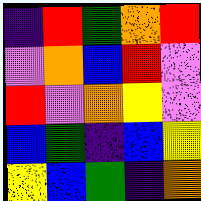[["indigo", "red", "green", "orange", "red"], ["violet", "orange", "blue", "red", "violet"], ["red", "violet", "orange", "yellow", "violet"], ["blue", "green", "indigo", "blue", "yellow"], ["yellow", "blue", "green", "indigo", "orange"]]